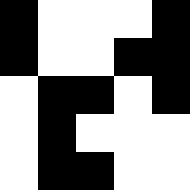[["black", "white", "white", "white", "black"], ["black", "white", "white", "black", "black"], ["white", "black", "black", "white", "black"], ["white", "black", "white", "white", "white"], ["white", "black", "black", "white", "white"]]